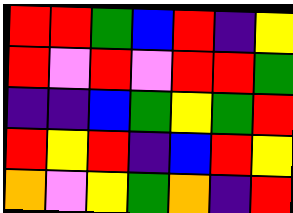[["red", "red", "green", "blue", "red", "indigo", "yellow"], ["red", "violet", "red", "violet", "red", "red", "green"], ["indigo", "indigo", "blue", "green", "yellow", "green", "red"], ["red", "yellow", "red", "indigo", "blue", "red", "yellow"], ["orange", "violet", "yellow", "green", "orange", "indigo", "red"]]